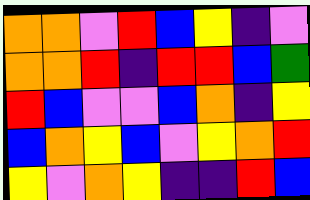[["orange", "orange", "violet", "red", "blue", "yellow", "indigo", "violet"], ["orange", "orange", "red", "indigo", "red", "red", "blue", "green"], ["red", "blue", "violet", "violet", "blue", "orange", "indigo", "yellow"], ["blue", "orange", "yellow", "blue", "violet", "yellow", "orange", "red"], ["yellow", "violet", "orange", "yellow", "indigo", "indigo", "red", "blue"]]